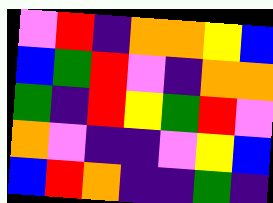[["violet", "red", "indigo", "orange", "orange", "yellow", "blue"], ["blue", "green", "red", "violet", "indigo", "orange", "orange"], ["green", "indigo", "red", "yellow", "green", "red", "violet"], ["orange", "violet", "indigo", "indigo", "violet", "yellow", "blue"], ["blue", "red", "orange", "indigo", "indigo", "green", "indigo"]]